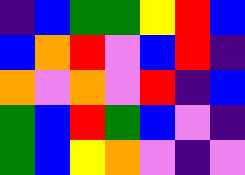[["indigo", "blue", "green", "green", "yellow", "red", "blue"], ["blue", "orange", "red", "violet", "blue", "red", "indigo"], ["orange", "violet", "orange", "violet", "red", "indigo", "blue"], ["green", "blue", "red", "green", "blue", "violet", "indigo"], ["green", "blue", "yellow", "orange", "violet", "indigo", "violet"]]